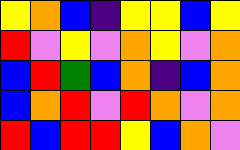[["yellow", "orange", "blue", "indigo", "yellow", "yellow", "blue", "yellow"], ["red", "violet", "yellow", "violet", "orange", "yellow", "violet", "orange"], ["blue", "red", "green", "blue", "orange", "indigo", "blue", "orange"], ["blue", "orange", "red", "violet", "red", "orange", "violet", "orange"], ["red", "blue", "red", "red", "yellow", "blue", "orange", "violet"]]